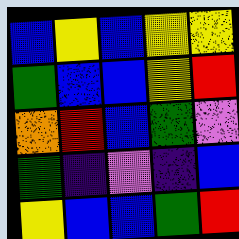[["blue", "yellow", "blue", "yellow", "yellow"], ["green", "blue", "blue", "yellow", "red"], ["orange", "red", "blue", "green", "violet"], ["green", "indigo", "violet", "indigo", "blue"], ["yellow", "blue", "blue", "green", "red"]]